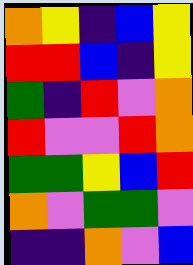[["orange", "yellow", "indigo", "blue", "yellow"], ["red", "red", "blue", "indigo", "yellow"], ["green", "indigo", "red", "violet", "orange"], ["red", "violet", "violet", "red", "orange"], ["green", "green", "yellow", "blue", "red"], ["orange", "violet", "green", "green", "violet"], ["indigo", "indigo", "orange", "violet", "blue"]]